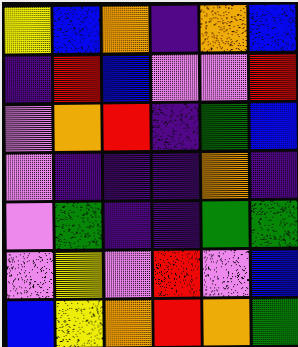[["yellow", "blue", "orange", "indigo", "orange", "blue"], ["indigo", "red", "blue", "violet", "violet", "red"], ["violet", "orange", "red", "indigo", "green", "blue"], ["violet", "indigo", "indigo", "indigo", "orange", "indigo"], ["violet", "green", "indigo", "indigo", "green", "green"], ["violet", "yellow", "violet", "red", "violet", "blue"], ["blue", "yellow", "orange", "red", "orange", "green"]]